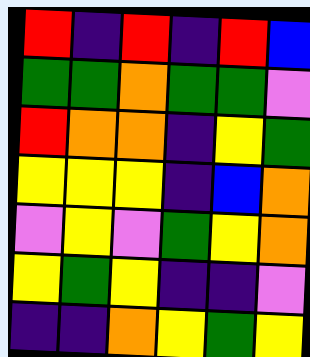[["red", "indigo", "red", "indigo", "red", "blue"], ["green", "green", "orange", "green", "green", "violet"], ["red", "orange", "orange", "indigo", "yellow", "green"], ["yellow", "yellow", "yellow", "indigo", "blue", "orange"], ["violet", "yellow", "violet", "green", "yellow", "orange"], ["yellow", "green", "yellow", "indigo", "indigo", "violet"], ["indigo", "indigo", "orange", "yellow", "green", "yellow"]]